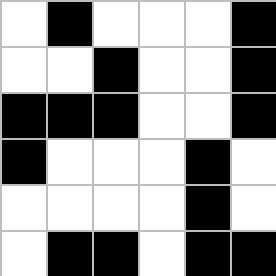[["white", "black", "white", "white", "white", "black"], ["white", "white", "black", "white", "white", "black"], ["black", "black", "black", "white", "white", "black"], ["black", "white", "white", "white", "black", "white"], ["white", "white", "white", "white", "black", "white"], ["white", "black", "black", "white", "black", "black"]]